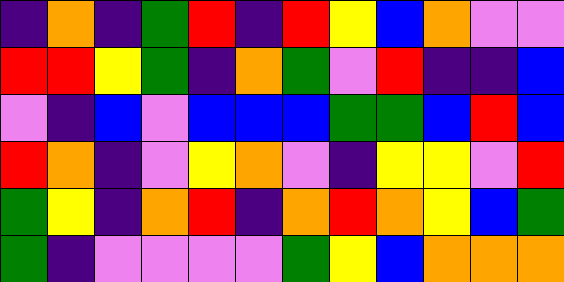[["indigo", "orange", "indigo", "green", "red", "indigo", "red", "yellow", "blue", "orange", "violet", "violet"], ["red", "red", "yellow", "green", "indigo", "orange", "green", "violet", "red", "indigo", "indigo", "blue"], ["violet", "indigo", "blue", "violet", "blue", "blue", "blue", "green", "green", "blue", "red", "blue"], ["red", "orange", "indigo", "violet", "yellow", "orange", "violet", "indigo", "yellow", "yellow", "violet", "red"], ["green", "yellow", "indigo", "orange", "red", "indigo", "orange", "red", "orange", "yellow", "blue", "green"], ["green", "indigo", "violet", "violet", "violet", "violet", "green", "yellow", "blue", "orange", "orange", "orange"]]